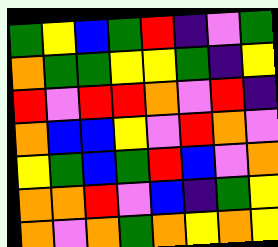[["green", "yellow", "blue", "green", "red", "indigo", "violet", "green"], ["orange", "green", "green", "yellow", "yellow", "green", "indigo", "yellow"], ["red", "violet", "red", "red", "orange", "violet", "red", "indigo"], ["orange", "blue", "blue", "yellow", "violet", "red", "orange", "violet"], ["yellow", "green", "blue", "green", "red", "blue", "violet", "orange"], ["orange", "orange", "red", "violet", "blue", "indigo", "green", "yellow"], ["orange", "violet", "orange", "green", "orange", "yellow", "orange", "yellow"]]